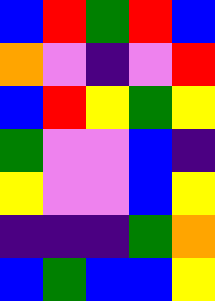[["blue", "red", "green", "red", "blue"], ["orange", "violet", "indigo", "violet", "red"], ["blue", "red", "yellow", "green", "yellow"], ["green", "violet", "violet", "blue", "indigo"], ["yellow", "violet", "violet", "blue", "yellow"], ["indigo", "indigo", "indigo", "green", "orange"], ["blue", "green", "blue", "blue", "yellow"]]